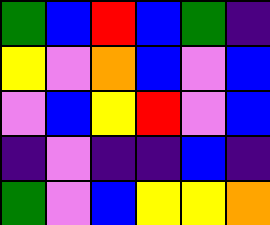[["green", "blue", "red", "blue", "green", "indigo"], ["yellow", "violet", "orange", "blue", "violet", "blue"], ["violet", "blue", "yellow", "red", "violet", "blue"], ["indigo", "violet", "indigo", "indigo", "blue", "indigo"], ["green", "violet", "blue", "yellow", "yellow", "orange"]]